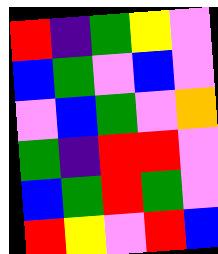[["red", "indigo", "green", "yellow", "violet"], ["blue", "green", "violet", "blue", "violet"], ["violet", "blue", "green", "violet", "orange"], ["green", "indigo", "red", "red", "violet"], ["blue", "green", "red", "green", "violet"], ["red", "yellow", "violet", "red", "blue"]]